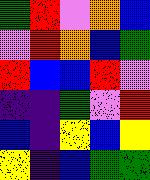[["green", "red", "violet", "orange", "blue"], ["violet", "red", "orange", "blue", "green"], ["red", "blue", "blue", "red", "violet"], ["indigo", "indigo", "green", "violet", "red"], ["blue", "indigo", "yellow", "blue", "yellow"], ["yellow", "indigo", "blue", "green", "green"]]